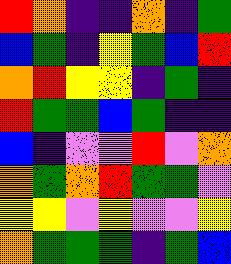[["red", "orange", "indigo", "indigo", "orange", "indigo", "green"], ["blue", "green", "indigo", "yellow", "green", "blue", "red"], ["orange", "red", "yellow", "yellow", "indigo", "green", "indigo"], ["red", "green", "green", "blue", "green", "indigo", "indigo"], ["blue", "indigo", "violet", "violet", "red", "violet", "orange"], ["orange", "green", "orange", "red", "green", "green", "violet"], ["yellow", "yellow", "violet", "yellow", "violet", "violet", "yellow"], ["orange", "green", "green", "green", "indigo", "green", "blue"]]